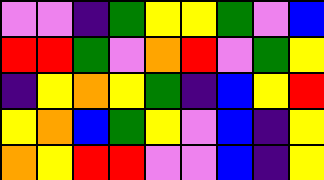[["violet", "violet", "indigo", "green", "yellow", "yellow", "green", "violet", "blue"], ["red", "red", "green", "violet", "orange", "red", "violet", "green", "yellow"], ["indigo", "yellow", "orange", "yellow", "green", "indigo", "blue", "yellow", "red"], ["yellow", "orange", "blue", "green", "yellow", "violet", "blue", "indigo", "yellow"], ["orange", "yellow", "red", "red", "violet", "violet", "blue", "indigo", "yellow"]]